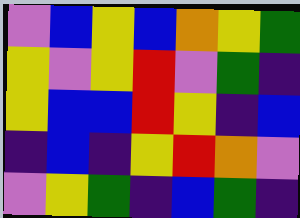[["violet", "blue", "yellow", "blue", "orange", "yellow", "green"], ["yellow", "violet", "yellow", "red", "violet", "green", "indigo"], ["yellow", "blue", "blue", "red", "yellow", "indigo", "blue"], ["indigo", "blue", "indigo", "yellow", "red", "orange", "violet"], ["violet", "yellow", "green", "indigo", "blue", "green", "indigo"]]